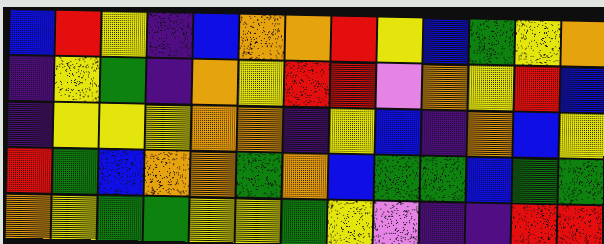[["blue", "red", "yellow", "indigo", "blue", "orange", "orange", "red", "yellow", "blue", "green", "yellow", "orange"], ["indigo", "yellow", "green", "indigo", "orange", "yellow", "red", "red", "violet", "orange", "yellow", "red", "blue"], ["indigo", "yellow", "yellow", "yellow", "orange", "orange", "indigo", "yellow", "blue", "indigo", "orange", "blue", "yellow"], ["red", "green", "blue", "orange", "orange", "green", "orange", "blue", "green", "green", "blue", "green", "green"], ["orange", "yellow", "green", "green", "yellow", "yellow", "green", "yellow", "violet", "indigo", "indigo", "red", "red"]]